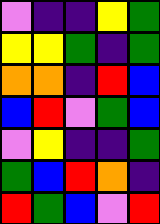[["violet", "indigo", "indigo", "yellow", "green"], ["yellow", "yellow", "green", "indigo", "green"], ["orange", "orange", "indigo", "red", "blue"], ["blue", "red", "violet", "green", "blue"], ["violet", "yellow", "indigo", "indigo", "green"], ["green", "blue", "red", "orange", "indigo"], ["red", "green", "blue", "violet", "red"]]